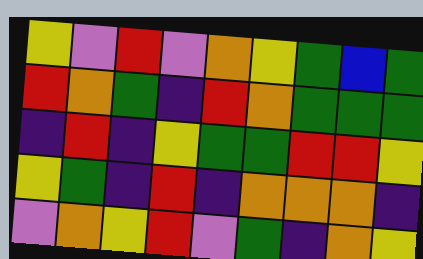[["yellow", "violet", "red", "violet", "orange", "yellow", "green", "blue", "green"], ["red", "orange", "green", "indigo", "red", "orange", "green", "green", "green"], ["indigo", "red", "indigo", "yellow", "green", "green", "red", "red", "yellow"], ["yellow", "green", "indigo", "red", "indigo", "orange", "orange", "orange", "indigo"], ["violet", "orange", "yellow", "red", "violet", "green", "indigo", "orange", "yellow"]]